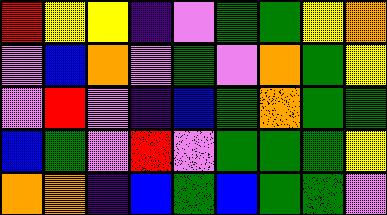[["red", "yellow", "yellow", "indigo", "violet", "green", "green", "yellow", "orange"], ["violet", "blue", "orange", "violet", "green", "violet", "orange", "green", "yellow"], ["violet", "red", "violet", "indigo", "blue", "green", "orange", "green", "green"], ["blue", "green", "violet", "red", "violet", "green", "green", "green", "yellow"], ["orange", "orange", "indigo", "blue", "green", "blue", "green", "green", "violet"]]